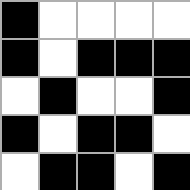[["black", "white", "white", "white", "white"], ["black", "white", "black", "black", "black"], ["white", "black", "white", "white", "black"], ["black", "white", "black", "black", "white"], ["white", "black", "black", "white", "black"]]